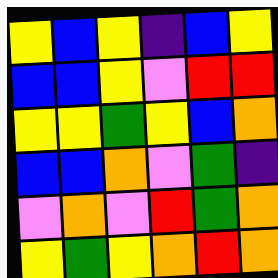[["yellow", "blue", "yellow", "indigo", "blue", "yellow"], ["blue", "blue", "yellow", "violet", "red", "red"], ["yellow", "yellow", "green", "yellow", "blue", "orange"], ["blue", "blue", "orange", "violet", "green", "indigo"], ["violet", "orange", "violet", "red", "green", "orange"], ["yellow", "green", "yellow", "orange", "red", "orange"]]